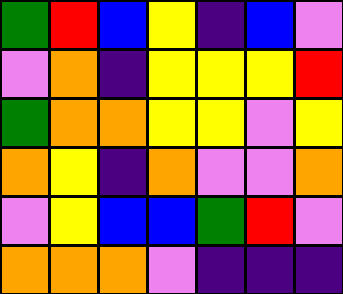[["green", "red", "blue", "yellow", "indigo", "blue", "violet"], ["violet", "orange", "indigo", "yellow", "yellow", "yellow", "red"], ["green", "orange", "orange", "yellow", "yellow", "violet", "yellow"], ["orange", "yellow", "indigo", "orange", "violet", "violet", "orange"], ["violet", "yellow", "blue", "blue", "green", "red", "violet"], ["orange", "orange", "orange", "violet", "indigo", "indigo", "indigo"]]